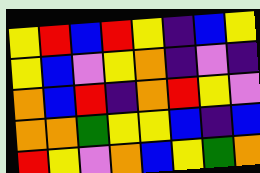[["yellow", "red", "blue", "red", "yellow", "indigo", "blue", "yellow"], ["yellow", "blue", "violet", "yellow", "orange", "indigo", "violet", "indigo"], ["orange", "blue", "red", "indigo", "orange", "red", "yellow", "violet"], ["orange", "orange", "green", "yellow", "yellow", "blue", "indigo", "blue"], ["red", "yellow", "violet", "orange", "blue", "yellow", "green", "orange"]]